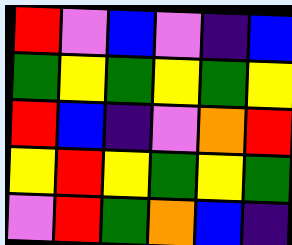[["red", "violet", "blue", "violet", "indigo", "blue"], ["green", "yellow", "green", "yellow", "green", "yellow"], ["red", "blue", "indigo", "violet", "orange", "red"], ["yellow", "red", "yellow", "green", "yellow", "green"], ["violet", "red", "green", "orange", "blue", "indigo"]]